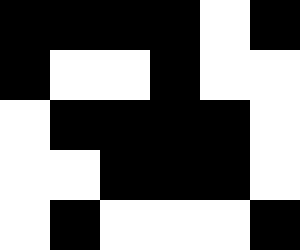[["black", "black", "black", "black", "white", "black"], ["black", "white", "white", "black", "white", "white"], ["white", "black", "black", "black", "black", "white"], ["white", "white", "black", "black", "black", "white"], ["white", "black", "white", "white", "white", "black"]]